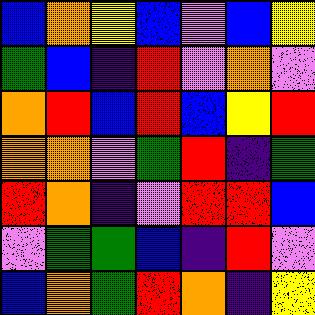[["blue", "orange", "yellow", "blue", "violet", "blue", "yellow"], ["green", "blue", "indigo", "red", "violet", "orange", "violet"], ["orange", "red", "blue", "red", "blue", "yellow", "red"], ["orange", "orange", "violet", "green", "red", "indigo", "green"], ["red", "orange", "indigo", "violet", "red", "red", "blue"], ["violet", "green", "green", "blue", "indigo", "red", "violet"], ["blue", "orange", "green", "red", "orange", "indigo", "yellow"]]